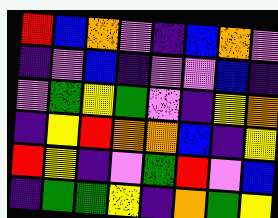[["red", "blue", "orange", "violet", "indigo", "blue", "orange", "violet"], ["indigo", "violet", "blue", "indigo", "violet", "violet", "blue", "indigo"], ["violet", "green", "yellow", "green", "violet", "indigo", "yellow", "orange"], ["indigo", "yellow", "red", "orange", "orange", "blue", "indigo", "yellow"], ["red", "yellow", "indigo", "violet", "green", "red", "violet", "blue"], ["indigo", "green", "green", "yellow", "indigo", "orange", "green", "yellow"]]